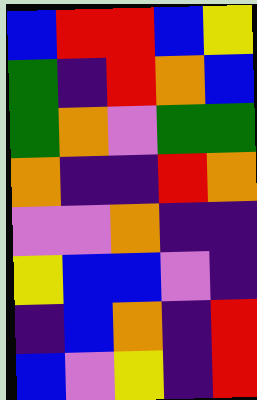[["blue", "red", "red", "blue", "yellow"], ["green", "indigo", "red", "orange", "blue"], ["green", "orange", "violet", "green", "green"], ["orange", "indigo", "indigo", "red", "orange"], ["violet", "violet", "orange", "indigo", "indigo"], ["yellow", "blue", "blue", "violet", "indigo"], ["indigo", "blue", "orange", "indigo", "red"], ["blue", "violet", "yellow", "indigo", "red"]]